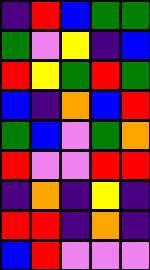[["indigo", "red", "blue", "green", "green"], ["green", "violet", "yellow", "indigo", "blue"], ["red", "yellow", "green", "red", "green"], ["blue", "indigo", "orange", "blue", "red"], ["green", "blue", "violet", "green", "orange"], ["red", "violet", "violet", "red", "red"], ["indigo", "orange", "indigo", "yellow", "indigo"], ["red", "red", "indigo", "orange", "indigo"], ["blue", "red", "violet", "violet", "violet"]]